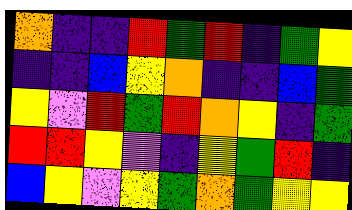[["orange", "indigo", "indigo", "red", "green", "red", "indigo", "green", "yellow"], ["indigo", "indigo", "blue", "yellow", "orange", "indigo", "indigo", "blue", "green"], ["yellow", "violet", "red", "green", "red", "orange", "yellow", "indigo", "green"], ["red", "red", "yellow", "violet", "indigo", "yellow", "green", "red", "indigo"], ["blue", "yellow", "violet", "yellow", "green", "orange", "green", "yellow", "yellow"]]